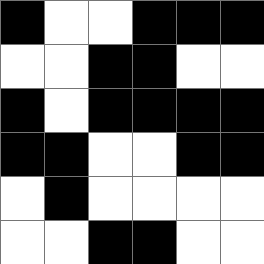[["black", "white", "white", "black", "black", "black"], ["white", "white", "black", "black", "white", "white"], ["black", "white", "black", "black", "black", "black"], ["black", "black", "white", "white", "black", "black"], ["white", "black", "white", "white", "white", "white"], ["white", "white", "black", "black", "white", "white"]]